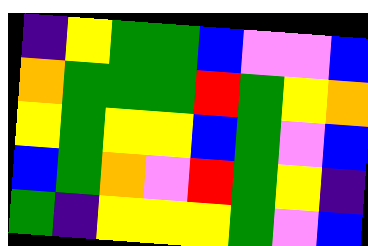[["indigo", "yellow", "green", "green", "blue", "violet", "violet", "blue"], ["orange", "green", "green", "green", "red", "green", "yellow", "orange"], ["yellow", "green", "yellow", "yellow", "blue", "green", "violet", "blue"], ["blue", "green", "orange", "violet", "red", "green", "yellow", "indigo"], ["green", "indigo", "yellow", "yellow", "yellow", "green", "violet", "blue"]]